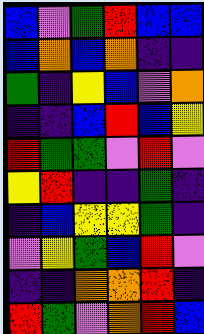[["blue", "violet", "green", "red", "blue", "blue"], ["blue", "orange", "blue", "orange", "indigo", "indigo"], ["green", "indigo", "yellow", "blue", "violet", "orange"], ["indigo", "indigo", "blue", "red", "blue", "yellow"], ["red", "green", "green", "violet", "red", "violet"], ["yellow", "red", "indigo", "indigo", "green", "indigo"], ["indigo", "blue", "yellow", "yellow", "green", "indigo"], ["violet", "yellow", "green", "blue", "red", "violet"], ["indigo", "indigo", "orange", "orange", "red", "indigo"], ["red", "green", "violet", "orange", "red", "blue"]]